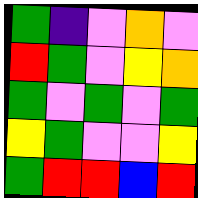[["green", "indigo", "violet", "orange", "violet"], ["red", "green", "violet", "yellow", "orange"], ["green", "violet", "green", "violet", "green"], ["yellow", "green", "violet", "violet", "yellow"], ["green", "red", "red", "blue", "red"]]